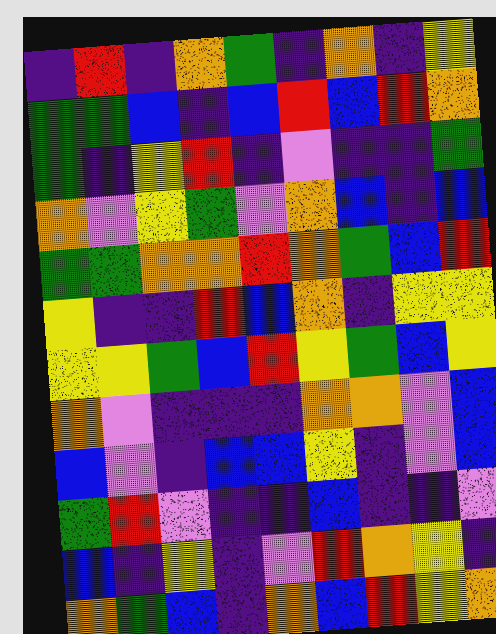[["indigo", "red", "indigo", "orange", "green", "indigo", "orange", "indigo", "yellow"], ["green", "green", "blue", "indigo", "blue", "red", "blue", "red", "orange"], ["green", "indigo", "yellow", "red", "indigo", "violet", "indigo", "indigo", "green"], ["orange", "violet", "yellow", "green", "violet", "orange", "blue", "indigo", "blue"], ["green", "green", "orange", "orange", "red", "orange", "green", "blue", "red"], ["yellow", "indigo", "indigo", "red", "blue", "orange", "indigo", "yellow", "yellow"], ["yellow", "yellow", "green", "blue", "red", "yellow", "green", "blue", "yellow"], ["orange", "violet", "indigo", "indigo", "indigo", "orange", "orange", "violet", "blue"], ["blue", "violet", "indigo", "blue", "blue", "yellow", "indigo", "violet", "blue"], ["green", "red", "violet", "indigo", "indigo", "blue", "indigo", "indigo", "violet"], ["blue", "indigo", "yellow", "indigo", "violet", "red", "orange", "yellow", "indigo"], ["orange", "green", "blue", "indigo", "orange", "blue", "red", "yellow", "orange"]]